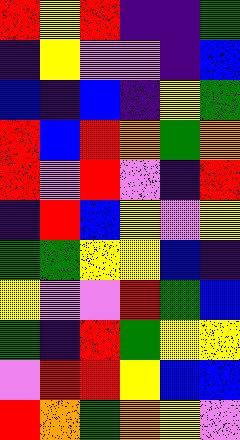[["red", "yellow", "red", "indigo", "indigo", "green"], ["indigo", "yellow", "violet", "violet", "indigo", "blue"], ["blue", "indigo", "blue", "indigo", "yellow", "green"], ["red", "blue", "red", "orange", "green", "orange"], ["red", "violet", "red", "violet", "indigo", "red"], ["indigo", "red", "blue", "yellow", "violet", "yellow"], ["green", "green", "yellow", "yellow", "blue", "indigo"], ["yellow", "violet", "violet", "red", "green", "blue"], ["green", "indigo", "red", "green", "yellow", "yellow"], ["violet", "red", "red", "yellow", "blue", "blue"], ["red", "orange", "green", "orange", "yellow", "violet"]]